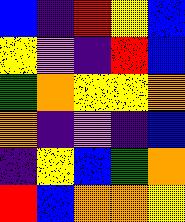[["blue", "indigo", "red", "yellow", "blue"], ["yellow", "violet", "indigo", "red", "blue"], ["green", "orange", "yellow", "yellow", "orange"], ["orange", "indigo", "violet", "indigo", "blue"], ["indigo", "yellow", "blue", "green", "orange"], ["red", "blue", "orange", "orange", "yellow"]]